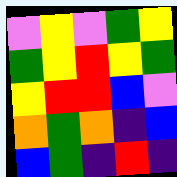[["violet", "yellow", "violet", "green", "yellow"], ["green", "yellow", "red", "yellow", "green"], ["yellow", "red", "red", "blue", "violet"], ["orange", "green", "orange", "indigo", "blue"], ["blue", "green", "indigo", "red", "indigo"]]